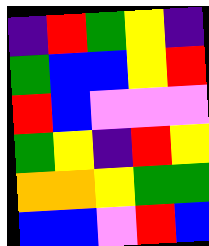[["indigo", "red", "green", "yellow", "indigo"], ["green", "blue", "blue", "yellow", "red"], ["red", "blue", "violet", "violet", "violet"], ["green", "yellow", "indigo", "red", "yellow"], ["orange", "orange", "yellow", "green", "green"], ["blue", "blue", "violet", "red", "blue"]]